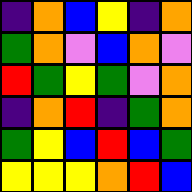[["indigo", "orange", "blue", "yellow", "indigo", "orange"], ["green", "orange", "violet", "blue", "orange", "violet"], ["red", "green", "yellow", "green", "violet", "orange"], ["indigo", "orange", "red", "indigo", "green", "orange"], ["green", "yellow", "blue", "red", "blue", "green"], ["yellow", "yellow", "yellow", "orange", "red", "blue"]]